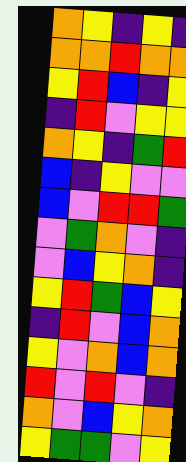[["orange", "yellow", "indigo", "yellow", "indigo"], ["orange", "orange", "red", "orange", "orange"], ["yellow", "red", "blue", "indigo", "yellow"], ["indigo", "red", "violet", "yellow", "yellow"], ["orange", "yellow", "indigo", "green", "red"], ["blue", "indigo", "yellow", "violet", "violet"], ["blue", "violet", "red", "red", "green"], ["violet", "green", "orange", "violet", "indigo"], ["violet", "blue", "yellow", "orange", "indigo"], ["yellow", "red", "green", "blue", "yellow"], ["indigo", "red", "violet", "blue", "orange"], ["yellow", "violet", "orange", "blue", "orange"], ["red", "violet", "red", "violet", "indigo"], ["orange", "violet", "blue", "yellow", "orange"], ["yellow", "green", "green", "violet", "yellow"]]